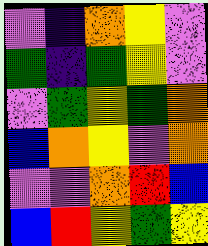[["violet", "indigo", "orange", "yellow", "violet"], ["green", "indigo", "green", "yellow", "violet"], ["violet", "green", "yellow", "green", "orange"], ["blue", "orange", "yellow", "violet", "orange"], ["violet", "violet", "orange", "red", "blue"], ["blue", "red", "yellow", "green", "yellow"]]